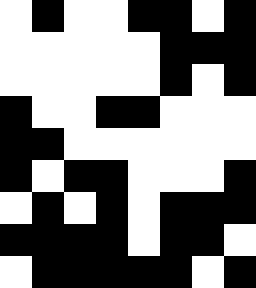[["white", "black", "white", "white", "black", "black", "white", "black"], ["white", "white", "white", "white", "white", "black", "black", "black"], ["white", "white", "white", "white", "white", "black", "white", "black"], ["black", "white", "white", "black", "black", "white", "white", "white"], ["black", "black", "white", "white", "white", "white", "white", "white"], ["black", "white", "black", "black", "white", "white", "white", "black"], ["white", "black", "white", "black", "white", "black", "black", "black"], ["black", "black", "black", "black", "white", "black", "black", "white"], ["white", "black", "black", "black", "black", "black", "white", "black"]]